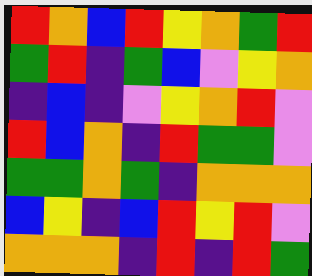[["red", "orange", "blue", "red", "yellow", "orange", "green", "red"], ["green", "red", "indigo", "green", "blue", "violet", "yellow", "orange"], ["indigo", "blue", "indigo", "violet", "yellow", "orange", "red", "violet"], ["red", "blue", "orange", "indigo", "red", "green", "green", "violet"], ["green", "green", "orange", "green", "indigo", "orange", "orange", "orange"], ["blue", "yellow", "indigo", "blue", "red", "yellow", "red", "violet"], ["orange", "orange", "orange", "indigo", "red", "indigo", "red", "green"]]